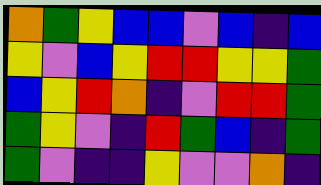[["orange", "green", "yellow", "blue", "blue", "violet", "blue", "indigo", "blue"], ["yellow", "violet", "blue", "yellow", "red", "red", "yellow", "yellow", "green"], ["blue", "yellow", "red", "orange", "indigo", "violet", "red", "red", "green"], ["green", "yellow", "violet", "indigo", "red", "green", "blue", "indigo", "green"], ["green", "violet", "indigo", "indigo", "yellow", "violet", "violet", "orange", "indigo"]]